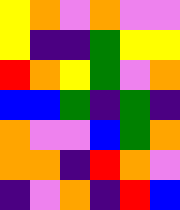[["yellow", "orange", "violet", "orange", "violet", "violet"], ["yellow", "indigo", "indigo", "green", "yellow", "yellow"], ["red", "orange", "yellow", "green", "violet", "orange"], ["blue", "blue", "green", "indigo", "green", "indigo"], ["orange", "violet", "violet", "blue", "green", "orange"], ["orange", "orange", "indigo", "red", "orange", "violet"], ["indigo", "violet", "orange", "indigo", "red", "blue"]]